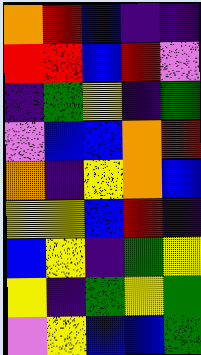[["orange", "red", "blue", "indigo", "indigo"], ["red", "red", "blue", "red", "violet"], ["indigo", "green", "yellow", "indigo", "green"], ["violet", "blue", "blue", "orange", "red"], ["orange", "indigo", "yellow", "orange", "blue"], ["yellow", "yellow", "blue", "red", "indigo"], ["blue", "yellow", "indigo", "green", "yellow"], ["yellow", "indigo", "green", "yellow", "green"], ["violet", "yellow", "blue", "blue", "green"]]